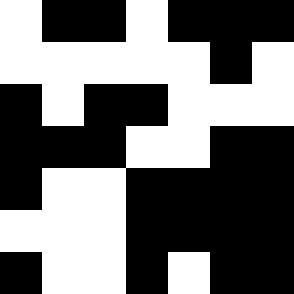[["white", "black", "black", "white", "black", "black", "black"], ["white", "white", "white", "white", "white", "black", "white"], ["black", "white", "black", "black", "white", "white", "white"], ["black", "black", "black", "white", "white", "black", "black"], ["black", "white", "white", "black", "black", "black", "black"], ["white", "white", "white", "black", "black", "black", "black"], ["black", "white", "white", "black", "white", "black", "black"]]